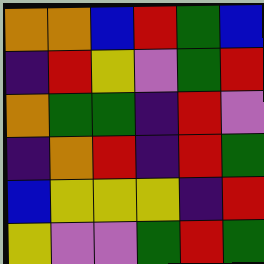[["orange", "orange", "blue", "red", "green", "blue"], ["indigo", "red", "yellow", "violet", "green", "red"], ["orange", "green", "green", "indigo", "red", "violet"], ["indigo", "orange", "red", "indigo", "red", "green"], ["blue", "yellow", "yellow", "yellow", "indigo", "red"], ["yellow", "violet", "violet", "green", "red", "green"]]